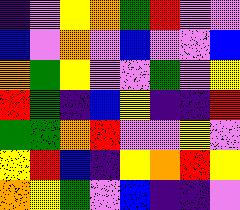[["indigo", "violet", "yellow", "orange", "green", "red", "violet", "violet"], ["blue", "violet", "orange", "violet", "blue", "violet", "violet", "blue"], ["orange", "green", "yellow", "violet", "violet", "green", "violet", "yellow"], ["red", "green", "indigo", "blue", "yellow", "indigo", "indigo", "red"], ["green", "green", "orange", "red", "violet", "violet", "yellow", "violet"], ["yellow", "red", "blue", "indigo", "yellow", "orange", "red", "yellow"], ["orange", "yellow", "green", "violet", "blue", "indigo", "indigo", "violet"]]